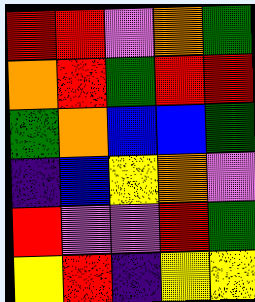[["red", "red", "violet", "orange", "green"], ["orange", "red", "green", "red", "red"], ["green", "orange", "blue", "blue", "green"], ["indigo", "blue", "yellow", "orange", "violet"], ["red", "violet", "violet", "red", "green"], ["yellow", "red", "indigo", "yellow", "yellow"]]